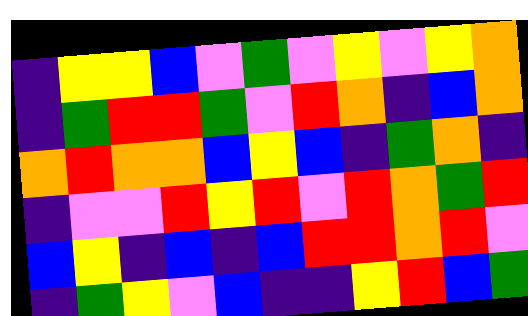[["indigo", "yellow", "yellow", "blue", "violet", "green", "violet", "yellow", "violet", "yellow", "orange"], ["indigo", "green", "red", "red", "green", "violet", "red", "orange", "indigo", "blue", "orange"], ["orange", "red", "orange", "orange", "blue", "yellow", "blue", "indigo", "green", "orange", "indigo"], ["indigo", "violet", "violet", "red", "yellow", "red", "violet", "red", "orange", "green", "red"], ["blue", "yellow", "indigo", "blue", "indigo", "blue", "red", "red", "orange", "red", "violet"], ["indigo", "green", "yellow", "violet", "blue", "indigo", "indigo", "yellow", "red", "blue", "green"]]